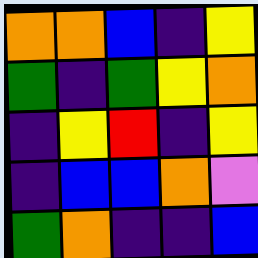[["orange", "orange", "blue", "indigo", "yellow"], ["green", "indigo", "green", "yellow", "orange"], ["indigo", "yellow", "red", "indigo", "yellow"], ["indigo", "blue", "blue", "orange", "violet"], ["green", "orange", "indigo", "indigo", "blue"]]